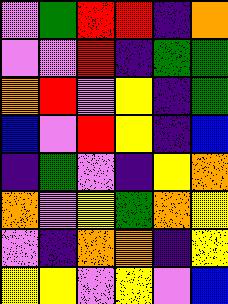[["violet", "green", "red", "red", "indigo", "orange"], ["violet", "violet", "red", "indigo", "green", "green"], ["orange", "red", "violet", "yellow", "indigo", "green"], ["blue", "violet", "red", "yellow", "indigo", "blue"], ["indigo", "green", "violet", "indigo", "yellow", "orange"], ["orange", "violet", "yellow", "green", "orange", "yellow"], ["violet", "indigo", "orange", "orange", "indigo", "yellow"], ["yellow", "yellow", "violet", "yellow", "violet", "blue"]]